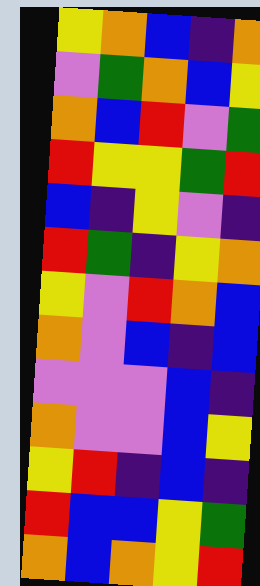[["yellow", "orange", "blue", "indigo", "orange"], ["violet", "green", "orange", "blue", "yellow"], ["orange", "blue", "red", "violet", "green"], ["red", "yellow", "yellow", "green", "red"], ["blue", "indigo", "yellow", "violet", "indigo"], ["red", "green", "indigo", "yellow", "orange"], ["yellow", "violet", "red", "orange", "blue"], ["orange", "violet", "blue", "indigo", "blue"], ["violet", "violet", "violet", "blue", "indigo"], ["orange", "violet", "violet", "blue", "yellow"], ["yellow", "red", "indigo", "blue", "indigo"], ["red", "blue", "blue", "yellow", "green"], ["orange", "blue", "orange", "yellow", "red"]]